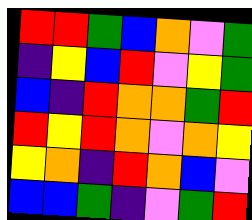[["red", "red", "green", "blue", "orange", "violet", "green"], ["indigo", "yellow", "blue", "red", "violet", "yellow", "green"], ["blue", "indigo", "red", "orange", "orange", "green", "red"], ["red", "yellow", "red", "orange", "violet", "orange", "yellow"], ["yellow", "orange", "indigo", "red", "orange", "blue", "violet"], ["blue", "blue", "green", "indigo", "violet", "green", "red"]]